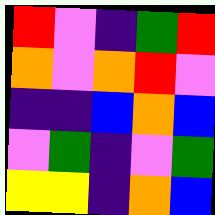[["red", "violet", "indigo", "green", "red"], ["orange", "violet", "orange", "red", "violet"], ["indigo", "indigo", "blue", "orange", "blue"], ["violet", "green", "indigo", "violet", "green"], ["yellow", "yellow", "indigo", "orange", "blue"]]